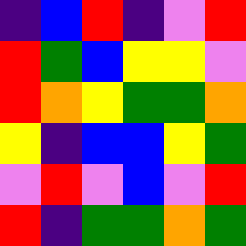[["indigo", "blue", "red", "indigo", "violet", "red"], ["red", "green", "blue", "yellow", "yellow", "violet"], ["red", "orange", "yellow", "green", "green", "orange"], ["yellow", "indigo", "blue", "blue", "yellow", "green"], ["violet", "red", "violet", "blue", "violet", "red"], ["red", "indigo", "green", "green", "orange", "green"]]